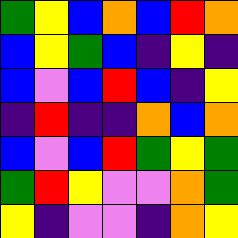[["green", "yellow", "blue", "orange", "blue", "red", "orange"], ["blue", "yellow", "green", "blue", "indigo", "yellow", "indigo"], ["blue", "violet", "blue", "red", "blue", "indigo", "yellow"], ["indigo", "red", "indigo", "indigo", "orange", "blue", "orange"], ["blue", "violet", "blue", "red", "green", "yellow", "green"], ["green", "red", "yellow", "violet", "violet", "orange", "green"], ["yellow", "indigo", "violet", "violet", "indigo", "orange", "yellow"]]